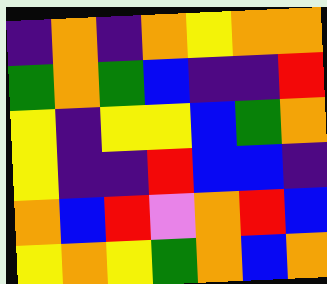[["indigo", "orange", "indigo", "orange", "yellow", "orange", "orange"], ["green", "orange", "green", "blue", "indigo", "indigo", "red"], ["yellow", "indigo", "yellow", "yellow", "blue", "green", "orange"], ["yellow", "indigo", "indigo", "red", "blue", "blue", "indigo"], ["orange", "blue", "red", "violet", "orange", "red", "blue"], ["yellow", "orange", "yellow", "green", "orange", "blue", "orange"]]